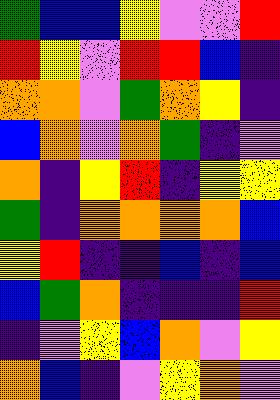[["green", "blue", "blue", "yellow", "violet", "violet", "red"], ["red", "yellow", "violet", "red", "red", "blue", "indigo"], ["orange", "orange", "violet", "green", "orange", "yellow", "indigo"], ["blue", "orange", "violet", "orange", "green", "indigo", "violet"], ["orange", "indigo", "yellow", "red", "indigo", "yellow", "yellow"], ["green", "indigo", "orange", "orange", "orange", "orange", "blue"], ["yellow", "red", "indigo", "indigo", "blue", "indigo", "blue"], ["blue", "green", "orange", "indigo", "indigo", "indigo", "red"], ["indigo", "violet", "yellow", "blue", "orange", "violet", "yellow"], ["orange", "blue", "indigo", "violet", "yellow", "orange", "violet"]]